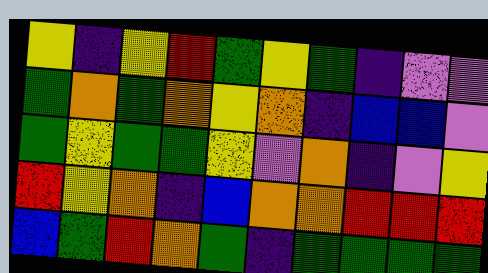[["yellow", "indigo", "yellow", "red", "green", "yellow", "green", "indigo", "violet", "violet"], ["green", "orange", "green", "orange", "yellow", "orange", "indigo", "blue", "blue", "violet"], ["green", "yellow", "green", "green", "yellow", "violet", "orange", "indigo", "violet", "yellow"], ["red", "yellow", "orange", "indigo", "blue", "orange", "orange", "red", "red", "red"], ["blue", "green", "red", "orange", "green", "indigo", "green", "green", "green", "green"]]